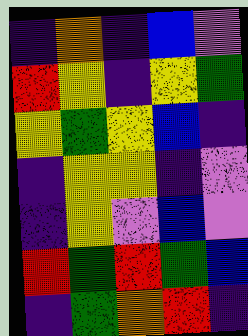[["indigo", "orange", "indigo", "blue", "violet"], ["red", "yellow", "indigo", "yellow", "green"], ["yellow", "green", "yellow", "blue", "indigo"], ["indigo", "yellow", "yellow", "indigo", "violet"], ["indigo", "yellow", "violet", "blue", "violet"], ["red", "green", "red", "green", "blue"], ["indigo", "green", "orange", "red", "indigo"]]